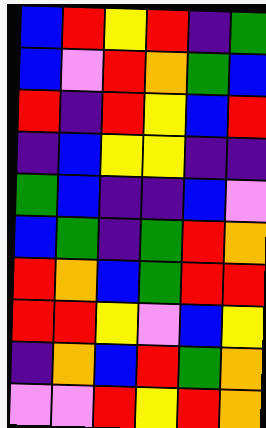[["blue", "red", "yellow", "red", "indigo", "green"], ["blue", "violet", "red", "orange", "green", "blue"], ["red", "indigo", "red", "yellow", "blue", "red"], ["indigo", "blue", "yellow", "yellow", "indigo", "indigo"], ["green", "blue", "indigo", "indigo", "blue", "violet"], ["blue", "green", "indigo", "green", "red", "orange"], ["red", "orange", "blue", "green", "red", "red"], ["red", "red", "yellow", "violet", "blue", "yellow"], ["indigo", "orange", "blue", "red", "green", "orange"], ["violet", "violet", "red", "yellow", "red", "orange"]]